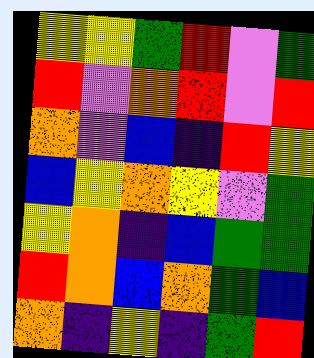[["yellow", "yellow", "green", "red", "violet", "green"], ["red", "violet", "orange", "red", "violet", "red"], ["orange", "violet", "blue", "indigo", "red", "yellow"], ["blue", "yellow", "orange", "yellow", "violet", "green"], ["yellow", "orange", "indigo", "blue", "green", "green"], ["red", "orange", "blue", "orange", "green", "blue"], ["orange", "indigo", "yellow", "indigo", "green", "red"]]